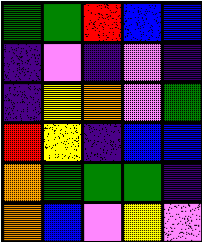[["green", "green", "red", "blue", "blue"], ["indigo", "violet", "indigo", "violet", "indigo"], ["indigo", "yellow", "orange", "violet", "green"], ["red", "yellow", "indigo", "blue", "blue"], ["orange", "green", "green", "green", "indigo"], ["orange", "blue", "violet", "yellow", "violet"]]